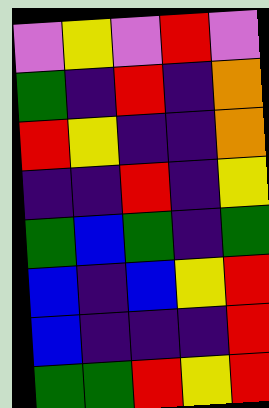[["violet", "yellow", "violet", "red", "violet"], ["green", "indigo", "red", "indigo", "orange"], ["red", "yellow", "indigo", "indigo", "orange"], ["indigo", "indigo", "red", "indigo", "yellow"], ["green", "blue", "green", "indigo", "green"], ["blue", "indigo", "blue", "yellow", "red"], ["blue", "indigo", "indigo", "indigo", "red"], ["green", "green", "red", "yellow", "red"]]